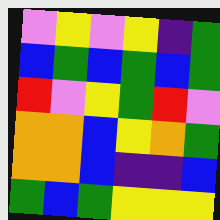[["violet", "yellow", "violet", "yellow", "indigo", "green"], ["blue", "green", "blue", "green", "blue", "green"], ["red", "violet", "yellow", "green", "red", "violet"], ["orange", "orange", "blue", "yellow", "orange", "green"], ["orange", "orange", "blue", "indigo", "indigo", "blue"], ["green", "blue", "green", "yellow", "yellow", "yellow"]]